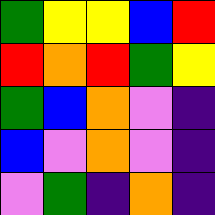[["green", "yellow", "yellow", "blue", "red"], ["red", "orange", "red", "green", "yellow"], ["green", "blue", "orange", "violet", "indigo"], ["blue", "violet", "orange", "violet", "indigo"], ["violet", "green", "indigo", "orange", "indigo"]]